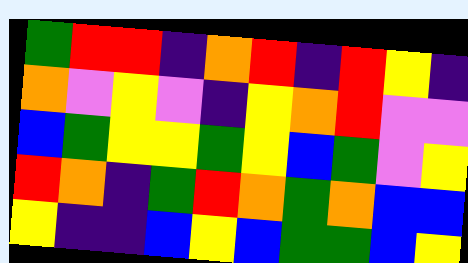[["green", "red", "red", "indigo", "orange", "red", "indigo", "red", "yellow", "indigo"], ["orange", "violet", "yellow", "violet", "indigo", "yellow", "orange", "red", "violet", "violet"], ["blue", "green", "yellow", "yellow", "green", "yellow", "blue", "green", "violet", "yellow"], ["red", "orange", "indigo", "green", "red", "orange", "green", "orange", "blue", "blue"], ["yellow", "indigo", "indigo", "blue", "yellow", "blue", "green", "green", "blue", "yellow"]]